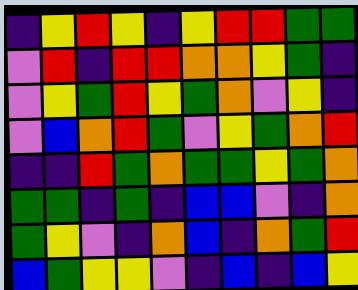[["indigo", "yellow", "red", "yellow", "indigo", "yellow", "red", "red", "green", "green"], ["violet", "red", "indigo", "red", "red", "orange", "orange", "yellow", "green", "indigo"], ["violet", "yellow", "green", "red", "yellow", "green", "orange", "violet", "yellow", "indigo"], ["violet", "blue", "orange", "red", "green", "violet", "yellow", "green", "orange", "red"], ["indigo", "indigo", "red", "green", "orange", "green", "green", "yellow", "green", "orange"], ["green", "green", "indigo", "green", "indigo", "blue", "blue", "violet", "indigo", "orange"], ["green", "yellow", "violet", "indigo", "orange", "blue", "indigo", "orange", "green", "red"], ["blue", "green", "yellow", "yellow", "violet", "indigo", "blue", "indigo", "blue", "yellow"]]